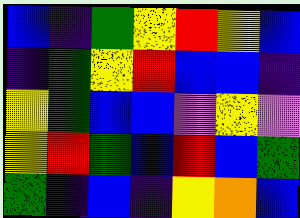[["blue", "indigo", "green", "yellow", "red", "yellow", "blue"], ["indigo", "green", "yellow", "red", "blue", "blue", "indigo"], ["yellow", "green", "blue", "blue", "violet", "yellow", "violet"], ["yellow", "red", "green", "blue", "red", "blue", "green"], ["green", "indigo", "blue", "indigo", "yellow", "orange", "blue"]]